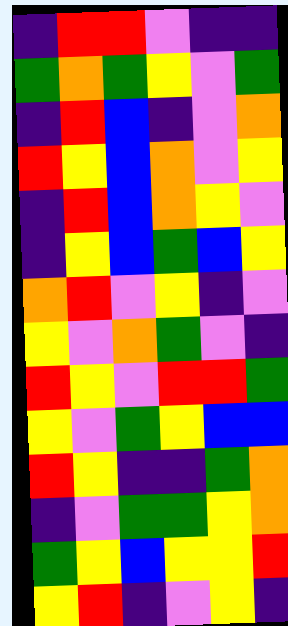[["indigo", "red", "red", "violet", "indigo", "indigo"], ["green", "orange", "green", "yellow", "violet", "green"], ["indigo", "red", "blue", "indigo", "violet", "orange"], ["red", "yellow", "blue", "orange", "violet", "yellow"], ["indigo", "red", "blue", "orange", "yellow", "violet"], ["indigo", "yellow", "blue", "green", "blue", "yellow"], ["orange", "red", "violet", "yellow", "indigo", "violet"], ["yellow", "violet", "orange", "green", "violet", "indigo"], ["red", "yellow", "violet", "red", "red", "green"], ["yellow", "violet", "green", "yellow", "blue", "blue"], ["red", "yellow", "indigo", "indigo", "green", "orange"], ["indigo", "violet", "green", "green", "yellow", "orange"], ["green", "yellow", "blue", "yellow", "yellow", "red"], ["yellow", "red", "indigo", "violet", "yellow", "indigo"]]